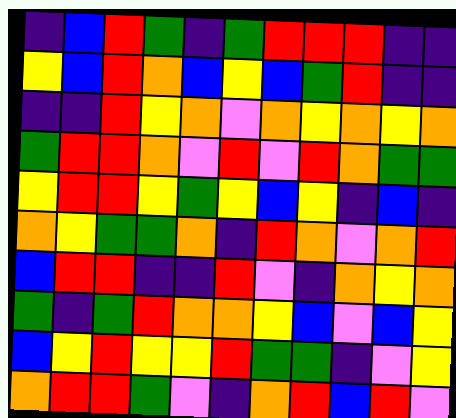[["indigo", "blue", "red", "green", "indigo", "green", "red", "red", "red", "indigo", "indigo"], ["yellow", "blue", "red", "orange", "blue", "yellow", "blue", "green", "red", "indigo", "indigo"], ["indigo", "indigo", "red", "yellow", "orange", "violet", "orange", "yellow", "orange", "yellow", "orange"], ["green", "red", "red", "orange", "violet", "red", "violet", "red", "orange", "green", "green"], ["yellow", "red", "red", "yellow", "green", "yellow", "blue", "yellow", "indigo", "blue", "indigo"], ["orange", "yellow", "green", "green", "orange", "indigo", "red", "orange", "violet", "orange", "red"], ["blue", "red", "red", "indigo", "indigo", "red", "violet", "indigo", "orange", "yellow", "orange"], ["green", "indigo", "green", "red", "orange", "orange", "yellow", "blue", "violet", "blue", "yellow"], ["blue", "yellow", "red", "yellow", "yellow", "red", "green", "green", "indigo", "violet", "yellow"], ["orange", "red", "red", "green", "violet", "indigo", "orange", "red", "blue", "red", "violet"]]